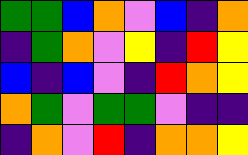[["green", "green", "blue", "orange", "violet", "blue", "indigo", "orange"], ["indigo", "green", "orange", "violet", "yellow", "indigo", "red", "yellow"], ["blue", "indigo", "blue", "violet", "indigo", "red", "orange", "yellow"], ["orange", "green", "violet", "green", "green", "violet", "indigo", "indigo"], ["indigo", "orange", "violet", "red", "indigo", "orange", "orange", "yellow"]]